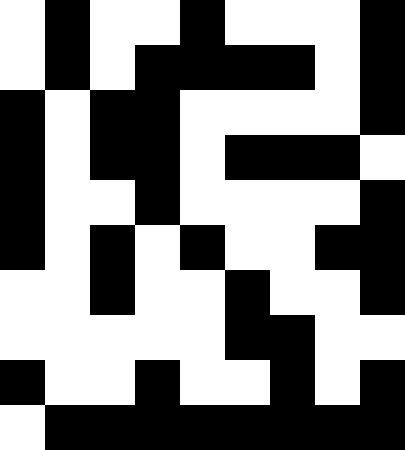[["white", "black", "white", "white", "black", "white", "white", "white", "black"], ["white", "black", "white", "black", "black", "black", "black", "white", "black"], ["black", "white", "black", "black", "white", "white", "white", "white", "black"], ["black", "white", "black", "black", "white", "black", "black", "black", "white"], ["black", "white", "white", "black", "white", "white", "white", "white", "black"], ["black", "white", "black", "white", "black", "white", "white", "black", "black"], ["white", "white", "black", "white", "white", "black", "white", "white", "black"], ["white", "white", "white", "white", "white", "black", "black", "white", "white"], ["black", "white", "white", "black", "white", "white", "black", "white", "black"], ["white", "black", "black", "black", "black", "black", "black", "black", "black"]]